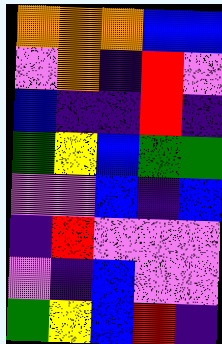[["orange", "orange", "orange", "blue", "blue"], ["violet", "orange", "indigo", "red", "violet"], ["blue", "indigo", "indigo", "red", "indigo"], ["green", "yellow", "blue", "green", "green"], ["violet", "violet", "blue", "indigo", "blue"], ["indigo", "red", "violet", "violet", "violet"], ["violet", "indigo", "blue", "violet", "violet"], ["green", "yellow", "blue", "red", "indigo"]]